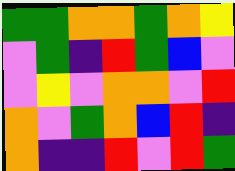[["green", "green", "orange", "orange", "green", "orange", "yellow"], ["violet", "green", "indigo", "red", "green", "blue", "violet"], ["violet", "yellow", "violet", "orange", "orange", "violet", "red"], ["orange", "violet", "green", "orange", "blue", "red", "indigo"], ["orange", "indigo", "indigo", "red", "violet", "red", "green"]]